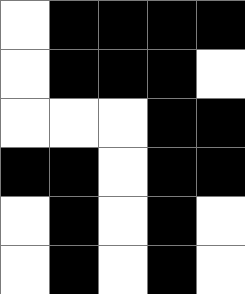[["white", "black", "black", "black", "black"], ["white", "black", "black", "black", "white"], ["white", "white", "white", "black", "black"], ["black", "black", "white", "black", "black"], ["white", "black", "white", "black", "white"], ["white", "black", "white", "black", "white"]]